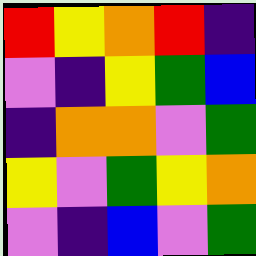[["red", "yellow", "orange", "red", "indigo"], ["violet", "indigo", "yellow", "green", "blue"], ["indigo", "orange", "orange", "violet", "green"], ["yellow", "violet", "green", "yellow", "orange"], ["violet", "indigo", "blue", "violet", "green"]]